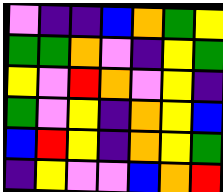[["violet", "indigo", "indigo", "blue", "orange", "green", "yellow"], ["green", "green", "orange", "violet", "indigo", "yellow", "green"], ["yellow", "violet", "red", "orange", "violet", "yellow", "indigo"], ["green", "violet", "yellow", "indigo", "orange", "yellow", "blue"], ["blue", "red", "yellow", "indigo", "orange", "yellow", "green"], ["indigo", "yellow", "violet", "violet", "blue", "orange", "red"]]